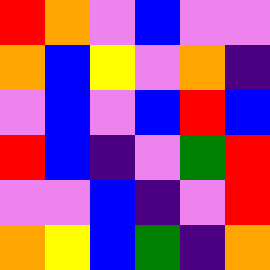[["red", "orange", "violet", "blue", "violet", "violet"], ["orange", "blue", "yellow", "violet", "orange", "indigo"], ["violet", "blue", "violet", "blue", "red", "blue"], ["red", "blue", "indigo", "violet", "green", "red"], ["violet", "violet", "blue", "indigo", "violet", "red"], ["orange", "yellow", "blue", "green", "indigo", "orange"]]